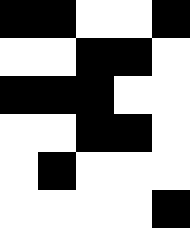[["black", "black", "white", "white", "black"], ["white", "white", "black", "black", "white"], ["black", "black", "black", "white", "white"], ["white", "white", "black", "black", "white"], ["white", "black", "white", "white", "white"], ["white", "white", "white", "white", "black"]]